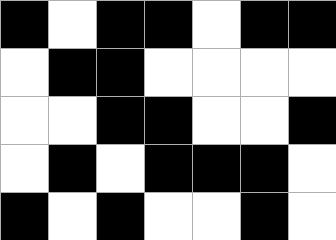[["black", "white", "black", "black", "white", "black", "black"], ["white", "black", "black", "white", "white", "white", "white"], ["white", "white", "black", "black", "white", "white", "black"], ["white", "black", "white", "black", "black", "black", "white"], ["black", "white", "black", "white", "white", "black", "white"]]